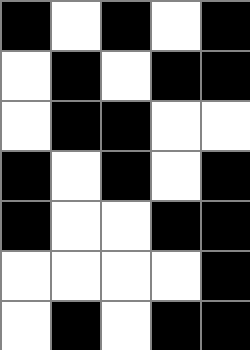[["black", "white", "black", "white", "black"], ["white", "black", "white", "black", "black"], ["white", "black", "black", "white", "white"], ["black", "white", "black", "white", "black"], ["black", "white", "white", "black", "black"], ["white", "white", "white", "white", "black"], ["white", "black", "white", "black", "black"]]